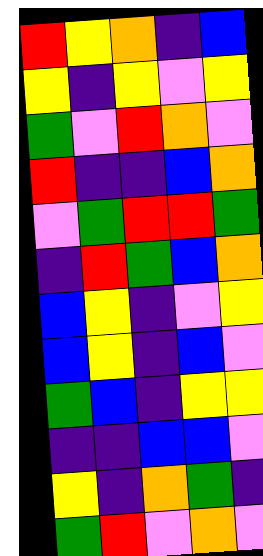[["red", "yellow", "orange", "indigo", "blue"], ["yellow", "indigo", "yellow", "violet", "yellow"], ["green", "violet", "red", "orange", "violet"], ["red", "indigo", "indigo", "blue", "orange"], ["violet", "green", "red", "red", "green"], ["indigo", "red", "green", "blue", "orange"], ["blue", "yellow", "indigo", "violet", "yellow"], ["blue", "yellow", "indigo", "blue", "violet"], ["green", "blue", "indigo", "yellow", "yellow"], ["indigo", "indigo", "blue", "blue", "violet"], ["yellow", "indigo", "orange", "green", "indigo"], ["green", "red", "violet", "orange", "violet"]]